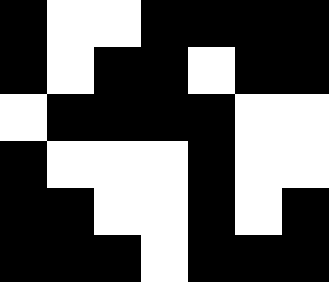[["black", "white", "white", "black", "black", "black", "black"], ["black", "white", "black", "black", "white", "black", "black"], ["white", "black", "black", "black", "black", "white", "white"], ["black", "white", "white", "white", "black", "white", "white"], ["black", "black", "white", "white", "black", "white", "black"], ["black", "black", "black", "white", "black", "black", "black"]]